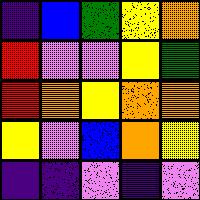[["indigo", "blue", "green", "yellow", "orange"], ["red", "violet", "violet", "yellow", "green"], ["red", "orange", "yellow", "orange", "orange"], ["yellow", "violet", "blue", "orange", "yellow"], ["indigo", "indigo", "violet", "indigo", "violet"]]